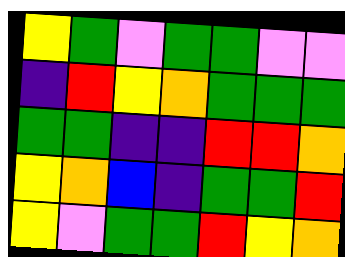[["yellow", "green", "violet", "green", "green", "violet", "violet"], ["indigo", "red", "yellow", "orange", "green", "green", "green"], ["green", "green", "indigo", "indigo", "red", "red", "orange"], ["yellow", "orange", "blue", "indigo", "green", "green", "red"], ["yellow", "violet", "green", "green", "red", "yellow", "orange"]]